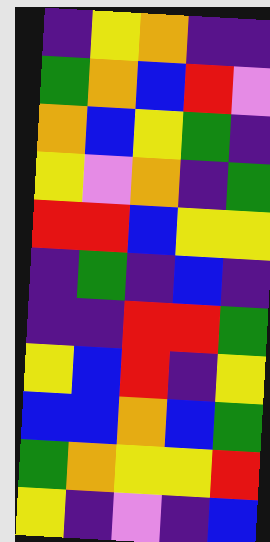[["indigo", "yellow", "orange", "indigo", "indigo"], ["green", "orange", "blue", "red", "violet"], ["orange", "blue", "yellow", "green", "indigo"], ["yellow", "violet", "orange", "indigo", "green"], ["red", "red", "blue", "yellow", "yellow"], ["indigo", "green", "indigo", "blue", "indigo"], ["indigo", "indigo", "red", "red", "green"], ["yellow", "blue", "red", "indigo", "yellow"], ["blue", "blue", "orange", "blue", "green"], ["green", "orange", "yellow", "yellow", "red"], ["yellow", "indigo", "violet", "indigo", "blue"]]